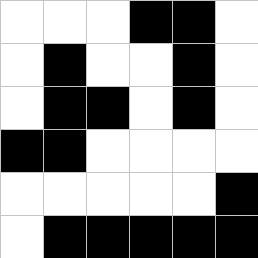[["white", "white", "white", "black", "black", "white"], ["white", "black", "white", "white", "black", "white"], ["white", "black", "black", "white", "black", "white"], ["black", "black", "white", "white", "white", "white"], ["white", "white", "white", "white", "white", "black"], ["white", "black", "black", "black", "black", "black"]]